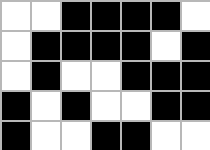[["white", "white", "black", "black", "black", "black", "white"], ["white", "black", "black", "black", "black", "white", "black"], ["white", "black", "white", "white", "black", "black", "black"], ["black", "white", "black", "white", "white", "black", "black"], ["black", "white", "white", "black", "black", "white", "white"]]